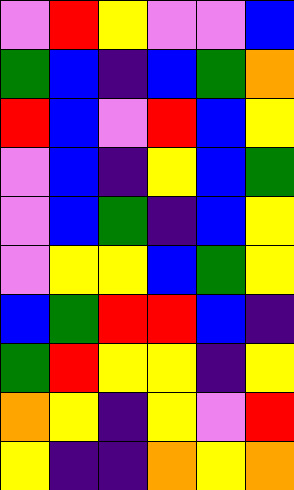[["violet", "red", "yellow", "violet", "violet", "blue"], ["green", "blue", "indigo", "blue", "green", "orange"], ["red", "blue", "violet", "red", "blue", "yellow"], ["violet", "blue", "indigo", "yellow", "blue", "green"], ["violet", "blue", "green", "indigo", "blue", "yellow"], ["violet", "yellow", "yellow", "blue", "green", "yellow"], ["blue", "green", "red", "red", "blue", "indigo"], ["green", "red", "yellow", "yellow", "indigo", "yellow"], ["orange", "yellow", "indigo", "yellow", "violet", "red"], ["yellow", "indigo", "indigo", "orange", "yellow", "orange"]]